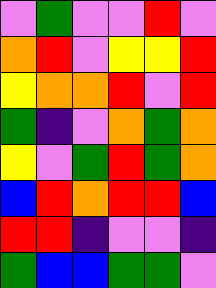[["violet", "green", "violet", "violet", "red", "violet"], ["orange", "red", "violet", "yellow", "yellow", "red"], ["yellow", "orange", "orange", "red", "violet", "red"], ["green", "indigo", "violet", "orange", "green", "orange"], ["yellow", "violet", "green", "red", "green", "orange"], ["blue", "red", "orange", "red", "red", "blue"], ["red", "red", "indigo", "violet", "violet", "indigo"], ["green", "blue", "blue", "green", "green", "violet"]]